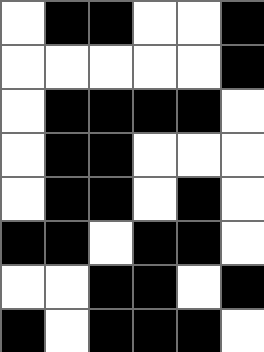[["white", "black", "black", "white", "white", "black"], ["white", "white", "white", "white", "white", "black"], ["white", "black", "black", "black", "black", "white"], ["white", "black", "black", "white", "white", "white"], ["white", "black", "black", "white", "black", "white"], ["black", "black", "white", "black", "black", "white"], ["white", "white", "black", "black", "white", "black"], ["black", "white", "black", "black", "black", "white"]]